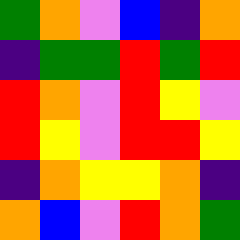[["green", "orange", "violet", "blue", "indigo", "orange"], ["indigo", "green", "green", "red", "green", "red"], ["red", "orange", "violet", "red", "yellow", "violet"], ["red", "yellow", "violet", "red", "red", "yellow"], ["indigo", "orange", "yellow", "yellow", "orange", "indigo"], ["orange", "blue", "violet", "red", "orange", "green"]]